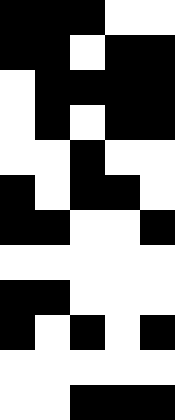[["black", "black", "black", "white", "white"], ["black", "black", "white", "black", "black"], ["white", "black", "black", "black", "black"], ["white", "black", "white", "black", "black"], ["white", "white", "black", "white", "white"], ["black", "white", "black", "black", "white"], ["black", "black", "white", "white", "black"], ["white", "white", "white", "white", "white"], ["black", "black", "white", "white", "white"], ["black", "white", "black", "white", "black"], ["white", "white", "white", "white", "white"], ["white", "white", "black", "black", "black"]]